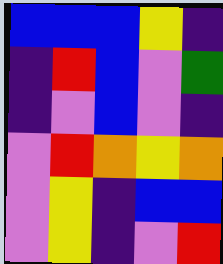[["blue", "blue", "blue", "yellow", "indigo"], ["indigo", "red", "blue", "violet", "green"], ["indigo", "violet", "blue", "violet", "indigo"], ["violet", "red", "orange", "yellow", "orange"], ["violet", "yellow", "indigo", "blue", "blue"], ["violet", "yellow", "indigo", "violet", "red"]]